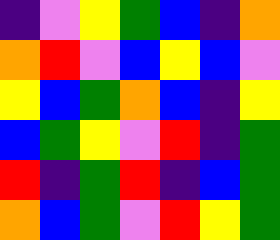[["indigo", "violet", "yellow", "green", "blue", "indigo", "orange"], ["orange", "red", "violet", "blue", "yellow", "blue", "violet"], ["yellow", "blue", "green", "orange", "blue", "indigo", "yellow"], ["blue", "green", "yellow", "violet", "red", "indigo", "green"], ["red", "indigo", "green", "red", "indigo", "blue", "green"], ["orange", "blue", "green", "violet", "red", "yellow", "green"]]